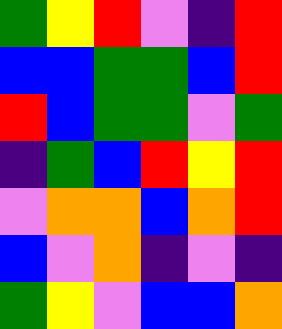[["green", "yellow", "red", "violet", "indigo", "red"], ["blue", "blue", "green", "green", "blue", "red"], ["red", "blue", "green", "green", "violet", "green"], ["indigo", "green", "blue", "red", "yellow", "red"], ["violet", "orange", "orange", "blue", "orange", "red"], ["blue", "violet", "orange", "indigo", "violet", "indigo"], ["green", "yellow", "violet", "blue", "blue", "orange"]]